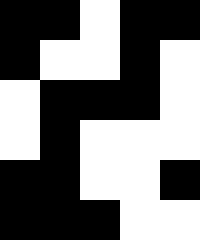[["black", "black", "white", "black", "black"], ["black", "white", "white", "black", "white"], ["white", "black", "black", "black", "white"], ["white", "black", "white", "white", "white"], ["black", "black", "white", "white", "black"], ["black", "black", "black", "white", "white"]]